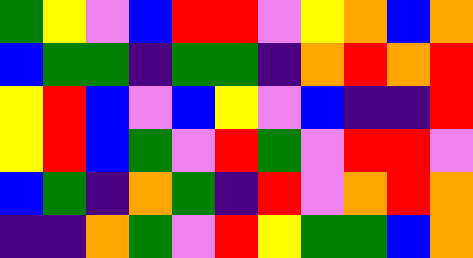[["green", "yellow", "violet", "blue", "red", "red", "violet", "yellow", "orange", "blue", "orange"], ["blue", "green", "green", "indigo", "green", "green", "indigo", "orange", "red", "orange", "red"], ["yellow", "red", "blue", "violet", "blue", "yellow", "violet", "blue", "indigo", "indigo", "red"], ["yellow", "red", "blue", "green", "violet", "red", "green", "violet", "red", "red", "violet"], ["blue", "green", "indigo", "orange", "green", "indigo", "red", "violet", "orange", "red", "orange"], ["indigo", "indigo", "orange", "green", "violet", "red", "yellow", "green", "green", "blue", "orange"]]